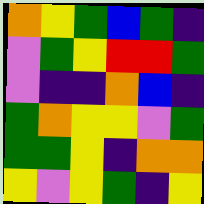[["orange", "yellow", "green", "blue", "green", "indigo"], ["violet", "green", "yellow", "red", "red", "green"], ["violet", "indigo", "indigo", "orange", "blue", "indigo"], ["green", "orange", "yellow", "yellow", "violet", "green"], ["green", "green", "yellow", "indigo", "orange", "orange"], ["yellow", "violet", "yellow", "green", "indigo", "yellow"]]